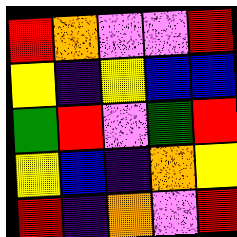[["red", "orange", "violet", "violet", "red"], ["yellow", "indigo", "yellow", "blue", "blue"], ["green", "red", "violet", "green", "red"], ["yellow", "blue", "indigo", "orange", "yellow"], ["red", "indigo", "orange", "violet", "red"]]